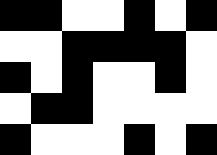[["black", "black", "white", "white", "black", "white", "black"], ["white", "white", "black", "black", "black", "black", "white"], ["black", "white", "black", "white", "white", "black", "white"], ["white", "black", "black", "white", "white", "white", "white"], ["black", "white", "white", "white", "black", "white", "black"]]